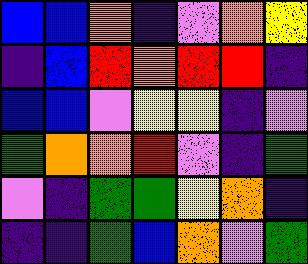[["blue", "blue", "orange", "indigo", "violet", "orange", "yellow"], ["indigo", "blue", "red", "orange", "red", "red", "indigo"], ["blue", "blue", "violet", "yellow", "yellow", "indigo", "violet"], ["green", "orange", "orange", "red", "violet", "indigo", "green"], ["violet", "indigo", "green", "green", "yellow", "orange", "indigo"], ["indigo", "indigo", "green", "blue", "orange", "violet", "green"]]